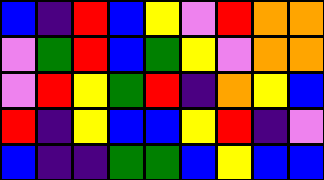[["blue", "indigo", "red", "blue", "yellow", "violet", "red", "orange", "orange"], ["violet", "green", "red", "blue", "green", "yellow", "violet", "orange", "orange"], ["violet", "red", "yellow", "green", "red", "indigo", "orange", "yellow", "blue"], ["red", "indigo", "yellow", "blue", "blue", "yellow", "red", "indigo", "violet"], ["blue", "indigo", "indigo", "green", "green", "blue", "yellow", "blue", "blue"]]